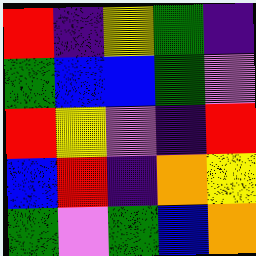[["red", "indigo", "yellow", "green", "indigo"], ["green", "blue", "blue", "green", "violet"], ["red", "yellow", "violet", "indigo", "red"], ["blue", "red", "indigo", "orange", "yellow"], ["green", "violet", "green", "blue", "orange"]]